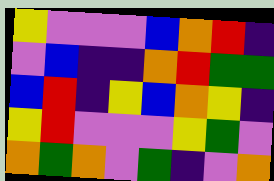[["yellow", "violet", "violet", "violet", "blue", "orange", "red", "indigo"], ["violet", "blue", "indigo", "indigo", "orange", "red", "green", "green"], ["blue", "red", "indigo", "yellow", "blue", "orange", "yellow", "indigo"], ["yellow", "red", "violet", "violet", "violet", "yellow", "green", "violet"], ["orange", "green", "orange", "violet", "green", "indigo", "violet", "orange"]]